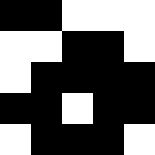[["black", "black", "white", "white", "white"], ["white", "white", "black", "black", "white"], ["white", "black", "black", "black", "black"], ["black", "black", "white", "black", "black"], ["white", "black", "black", "black", "white"]]